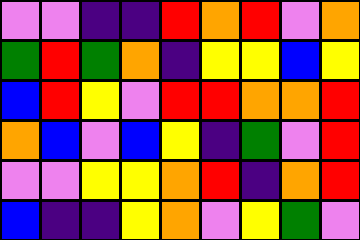[["violet", "violet", "indigo", "indigo", "red", "orange", "red", "violet", "orange"], ["green", "red", "green", "orange", "indigo", "yellow", "yellow", "blue", "yellow"], ["blue", "red", "yellow", "violet", "red", "red", "orange", "orange", "red"], ["orange", "blue", "violet", "blue", "yellow", "indigo", "green", "violet", "red"], ["violet", "violet", "yellow", "yellow", "orange", "red", "indigo", "orange", "red"], ["blue", "indigo", "indigo", "yellow", "orange", "violet", "yellow", "green", "violet"]]